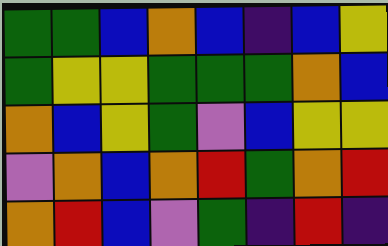[["green", "green", "blue", "orange", "blue", "indigo", "blue", "yellow"], ["green", "yellow", "yellow", "green", "green", "green", "orange", "blue"], ["orange", "blue", "yellow", "green", "violet", "blue", "yellow", "yellow"], ["violet", "orange", "blue", "orange", "red", "green", "orange", "red"], ["orange", "red", "blue", "violet", "green", "indigo", "red", "indigo"]]